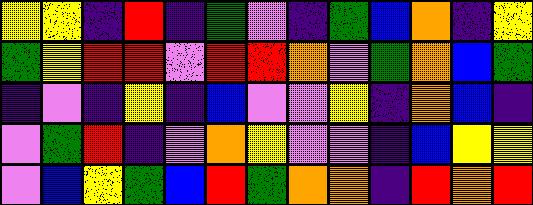[["yellow", "yellow", "indigo", "red", "indigo", "green", "violet", "indigo", "green", "blue", "orange", "indigo", "yellow"], ["green", "yellow", "red", "red", "violet", "red", "red", "orange", "violet", "green", "orange", "blue", "green"], ["indigo", "violet", "indigo", "yellow", "indigo", "blue", "violet", "violet", "yellow", "indigo", "orange", "blue", "indigo"], ["violet", "green", "red", "indigo", "violet", "orange", "yellow", "violet", "violet", "indigo", "blue", "yellow", "yellow"], ["violet", "blue", "yellow", "green", "blue", "red", "green", "orange", "orange", "indigo", "red", "orange", "red"]]